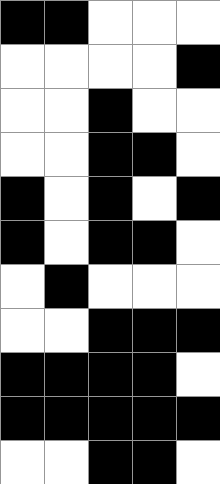[["black", "black", "white", "white", "white"], ["white", "white", "white", "white", "black"], ["white", "white", "black", "white", "white"], ["white", "white", "black", "black", "white"], ["black", "white", "black", "white", "black"], ["black", "white", "black", "black", "white"], ["white", "black", "white", "white", "white"], ["white", "white", "black", "black", "black"], ["black", "black", "black", "black", "white"], ["black", "black", "black", "black", "black"], ["white", "white", "black", "black", "white"]]